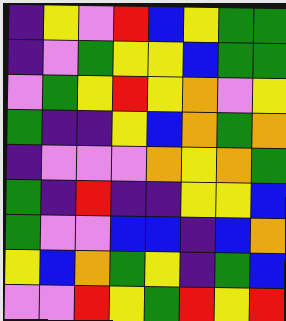[["indigo", "yellow", "violet", "red", "blue", "yellow", "green", "green"], ["indigo", "violet", "green", "yellow", "yellow", "blue", "green", "green"], ["violet", "green", "yellow", "red", "yellow", "orange", "violet", "yellow"], ["green", "indigo", "indigo", "yellow", "blue", "orange", "green", "orange"], ["indigo", "violet", "violet", "violet", "orange", "yellow", "orange", "green"], ["green", "indigo", "red", "indigo", "indigo", "yellow", "yellow", "blue"], ["green", "violet", "violet", "blue", "blue", "indigo", "blue", "orange"], ["yellow", "blue", "orange", "green", "yellow", "indigo", "green", "blue"], ["violet", "violet", "red", "yellow", "green", "red", "yellow", "red"]]